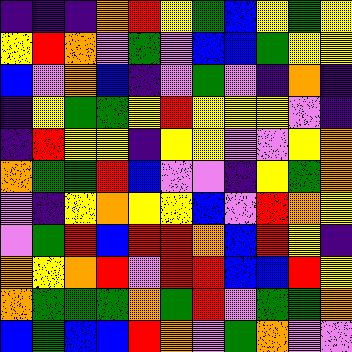[["indigo", "indigo", "indigo", "orange", "red", "yellow", "green", "blue", "yellow", "green", "yellow"], ["yellow", "red", "orange", "violet", "green", "violet", "blue", "blue", "green", "yellow", "yellow"], ["blue", "violet", "orange", "blue", "indigo", "violet", "green", "violet", "indigo", "orange", "indigo"], ["indigo", "yellow", "green", "green", "yellow", "red", "yellow", "yellow", "yellow", "violet", "indigo"], ["indigo", "red", "yellow", "yellow", "indigo", "yellow", "yellow", "violet", "violet", "yellow", "orange"], ["orange", "green", "green", "red", "blue", "violet", "violet", "indigo", "yellow", "green", "orange"], ["violet", "indigo", "yellow", "orange", "yellow", "yellow", "blue", "violet", "red", "orange", "yellow"], ["violet", "green", "red", "blue", "red", "red", "orange", "blue", "red", "yellow", "indigo"], ["orange", "yellow", "orange", "red", "violet", "red", "red", "blue", "blue", "red", "yellow"], ["orange", "green", "green", "green", "orange", "green", "red", "violet", "green", "green", "orange"], ["blue", "green", "blue", "blue", "red", "orange", "violet", "green", "orange", "violet", "violet"]]